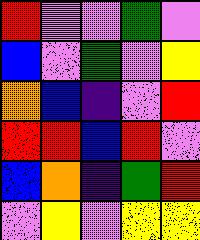[["red", "violet", "violet", "green", "violet"], ["blue", "violet", "green", "violet", "yellow"], ["orange", "blue", "indigo", "violet", "red"], ["red", "red", "blue", "red", "violet"], ["blue", "orange", "indigo", "green", "red"], ["violet", "yellow", "violet", "yellow", "yellow"]]